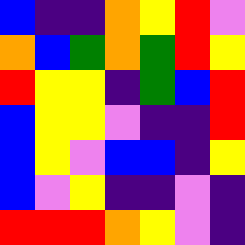[["blue", "indigo", "indigo", "orange", "yellow", "red", "violet"], ["orange", "blue", "green", "orange", "green", "red", "yellow"], ["red", "yellow", "yellow", "indigo", "green", "blue", "red"], ["blue", "yellow", "yellow", "violet", "indigo", "indigo", "red"], ["blue", "yellow", "violet", "blue", "blue", "indigo", "yellow"], ["blue", "violet", "yellow", "indigo", "indigo", "violet", "indigo"], ["red", "red", "red", "orange", "yellow", "violet", "indigo"]]